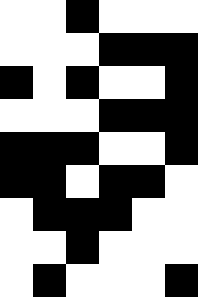[["white", "white", "black", "white", "white", "white"], ["white", "white", "white", "black", "black", "black"], ["black", "white", "black", "white", "white", "black"], ["white", "white", "white", "black", "black", "black"], ["black", "black", "black", "white", "white", "black"], ["black", "black", "white", "black", "black", "white"], ["white", "black", "black", "black", "white", "white"], ["white", "white", "black", "white", "white", "white"], ["white", "black", "white", "white", "white", "black"]]